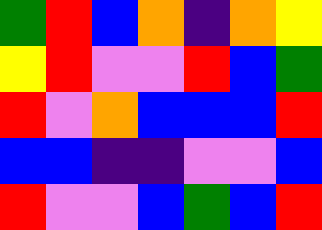[["green", "red", "blue", "orange", "indigo", "orange", "yellow"], ["yellow", "red", "violet", "violet", "red", "blue", "green"], ["red", "violet", "orange", "blue", "blue", "blue", "red"], ["blue", "blue", "indigo", "indigo", "violet", "violet", "blue"], ["red", "violet", "violet", "blue", "green", "blue", "red"]]